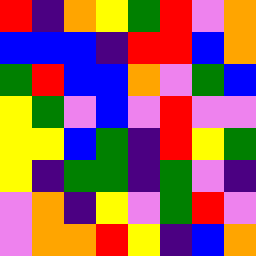[["red", "indigo", "orange", "yellow", "green", "red", "violet", "orange"], ["blue", "blue", "blue", "indigo", "red", "red", "blue", "orange"], ["green", "red", "blue", "blue", "orange", "violet", "green", "blue"], ["yellow", "green", "violet", "blue", "violet", "red", "violet", "violet"], ["yellow", "yellow", "blue", "green", "indigo", "red", "yellow", "green"], ["yellow", "indigo", "green", "green", "indigo", "green", "violet", "indigo"], ["violet", "orange", "indigo", "yellow", "violet", "green", "red", "violet"], ["violet", "orange", "orange", "red", "yellow", "indigo", "blue", "orange"]]